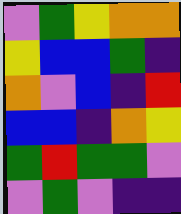[["violet", "green", "yellow", "orange", "orange"], ["yellow", "blue", "blue", "green", "indigo"], ["orange", "violet", "blue", "indigo", "red"], ["blue", "blue", "indigo", "orange", "yellow"], ["green", "red", "green", "green", "violet"], ["violet", "green", "violet", "indigo", "indigo"]]